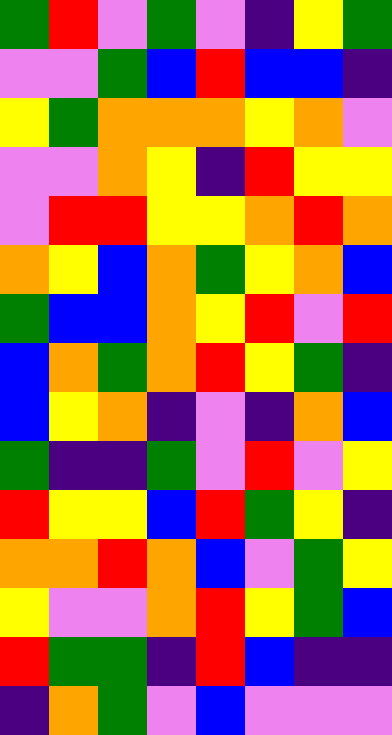[["green", "red", "violet", "green", "violet", "indigo", "yellow", "green"], ["violet", "violet", "green", "blue", "red", "blue", "blue", "indigo"], ["yellow", "green", "orange", "orange", "orange", "yellow", "orange", "violet"], ["violet", "violet", "orange", "yellow", "indigo", "red", "yellow", "yellow"], ["violet", "red", "red", "yellow", "yellow", "orange", "red", "orange"], ["orange", "yellow", "blue", "orange", "green", "yellow", "orange", "blue"], ["green", "blue", "blue", "orange", "yellow", "red", "violet", "red"], ["blue", "orange", "green", "orange", "red", "yellow", "green", "indigo"], ["blue", "yellow", "orange", "indigo", "violet", "indigo", "orange", "blue"], ["green", "indigo", "indigo", "green", "violet", "red", "violet", "yellow"], ["red", "yellow", "yellow", "blue", "red", "green", "yellow", "indigo"], ["orange", "orange", "red", "orange", "blue", "violet", "green", "yellow"], ["yellow", "violet", "violet", "orange", "red", "yellow", "green", "blue"], ["red", "green", "green", "indigo", "red", "blue", "indigo", "indigo"], ["indigo", "orange", "green", "violet", "blue", "violet", "violet", "violet"]]